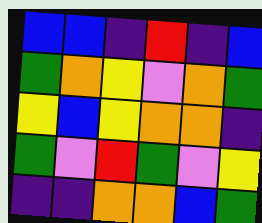[["blue", "blue", "indigo", "red", "indigo", "blue"], ["green", "orange", "yellow", "violet", "orange", "green"], ["yellow", "blue", "yellow", "orange", "orange", "indigo"], ["green", "violet", "red", "green", "violet", "yellow"], ["indigo", "indigo", "orange", "orange", "blue", "green"]]